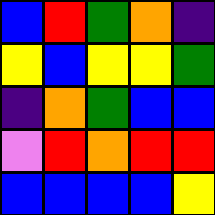[["blue", "red", "green", "orange", "indigo"], ["yellow", "blue", "yellow", "yellow", "green"], ["indigo", "orange", "green", "blue", "blue"], ["violet", "red", "orange", "red", "red"], ["blue", "blue", "blue", "blue", "yellow"]]